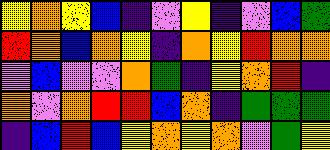[["yellow", "orange", "yellow", "blue", "indigo", "violet", "yellow", "indigo", "violet", "blue", "green"], ["red", "orange", "blue", "orange", "yellow", "indigo", "orange", "yellow", "red", "orange", "orange"], ["violet", "blue", "violet", "violet", "orange", "green", "indigo", "yellow", "orange", "red", "indigo"], ["orange", "violet", "orange", "red", "red", "blue", "orange", "indigo", "green", "green", "green"], ["indigo", "blue", "red", "blue", "yellow", "orange", "yellow", "orange", "violet", "green", "yellow"]]